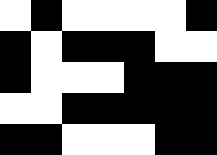[["white", "black", "white", "white", "white", "white", "black"], ["black", "white", "black", "black", "black", "white", "white"], ["black", "white", "white", "white", "black", "black", "black"], ["white", "white", "black", "black", "black", "black", "black"], ["black", "black", "white", "white", "white", "black", "black"]]